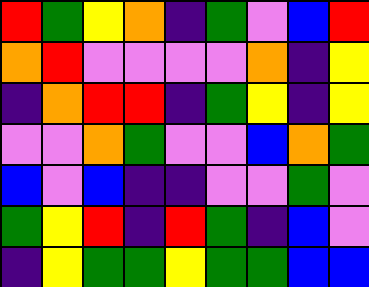[["red", "green", "yellow", "orange", "indigo", "green", "violet", "blue", "red"], ["orange", "red", "violet", "violet", "violet", "violet", "orange", "indigo", "yellow"], ["indigo", "orange", "red", "red", "indigo", "green", "yellow", "indigo", "yellow"], ["violet", "violet", "orange", "green", "violet", "violet", "blue", "orange", "green"], ["blue", "violet", "blue", "indigo", "indigo", "violet", "violet", "green", "violet"], ["green", "yellow", "red", "indigo", "red", "green", "indigo", "blue", "violet"], ["indigo", "yellow", "green", "green", "yellow", "green", "green", "blue", "blue"]]